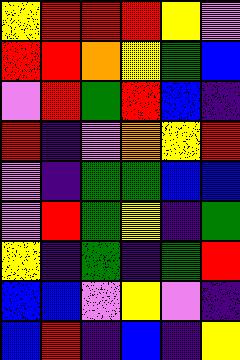[["yellow", "red", "red", "red", "yellow", "violet"], ["red", "red", "orange", "yellow", "green", "blue"], ["violet", "red", "green", "red", "blue", "indigo"], ["red", "indigo", "violet", "orange", "yellow", "red"], ["violet", "indigo", "green", "green", "blue", "blue"], ["violet", "red", "green", "yellow", "indigo", "green"], ["yellow", "indigo", "green", "indigo", "green", "red"], ["blue", "blue", "violet", "yellow", "violet", "indigo"], ["blue", "red", "indigo", "blue", "indigo", "yellow"]]